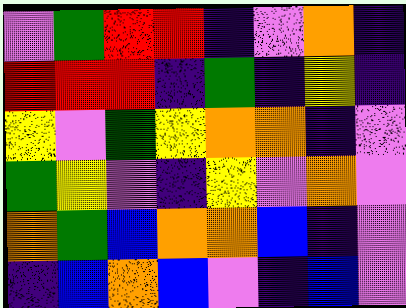[["violet", "green", "red", "red", "indigo", "violet", "orange", "indigo"], ["red", "red", "red", "indigo", "green", "indigo", "yellow", "indigo"], ["yellow", "violet", "green", "yellow", "orange", "orange", "indigo", "violet"], ["green", "yellow", "violet", "indigo", "yellow", "violet", "orange", "violet"], ["orange", "green", "blue", "orange", "orange", "blue", "indigo", "violet"], ["indigo", "blue", "orange", "blue", "violet", "indigo", "blue", "violet"]]